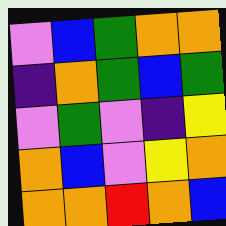[["violet", "blue", "green", "orange", "orange"], ["indigo", "orange", "green", "blue", "green"], ["violet", "green", "violet", "indigo", "yellow"], ["orange", "blue", "violet", "yellow", "orange"], ["orange", "orange", "red", "orange", "blue"]]